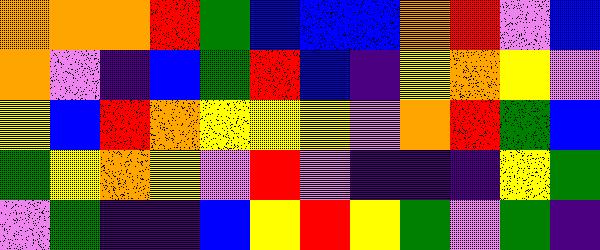[["orange", "orange", "orange", "red", "green", "blue", "blue", "blue", "orange", "red", "violet", "blue"], ["orange", "violet", "indigo", "blue", "green", "red", "blue", "indigo", "yellow", "orange", "yellow", "violet"], ["yellow", "blue", "red", "orange", "yellow", "yellow", "yellow", "violet", "orange", "red", "green", "blue"], ["green", "yellow", "orange", "yellow", "violet", "red", "violet", "indigo", "indigo", "indigo", "yellow", "green"], ["violet", "green", "indigo", "indigo", "blue", "yellow", "red", "yellow", "green", "violet", "green", "indigo"]]